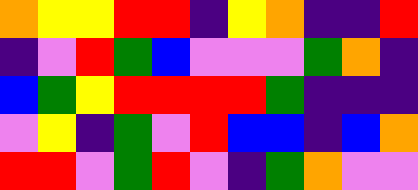[["orange", "yellow", "yellow", "red", "red", "indigo", "yellow", "orange", "indigo", "indigo", "red"], ["indigo", "violet", "red", "green", "blue", "violet", "violet", "violet", "green", "orange", "indigo"], ["blue", "green", "yellow", "red", "red", "red", "red", "green", "indigo", "indigo", "indigo"], ["violet", "yellow", "indigo", "green", "violet", "red", "blue", "blue", "indigo", "blue", "orange"], ["red", "red", "violet", "green", "red", "violet", "indigo", "green", "orange", "violet", "violet"]]